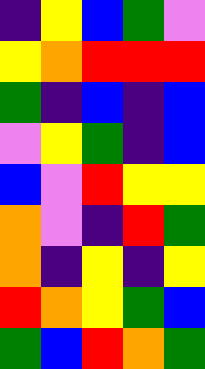[["indigo", "yellow", "blue", "green", "violet"], ["yellow", "orange", "red", "red", "red"], ["green", "indigo", "blue", "indigo", "blue"], ["violet", "yellow", "green", "indigo", "blue"], ["blue", "violet", "red", "yellow", "yellow"], ["orange", "violet", "indigo", "red", "green"], ["orange", "indigo", "yellow", "indigo", "yellow"], ["red", "orange", "yellow", "green", "blue"], ["green", "blue", "red", "orange", "green"]]